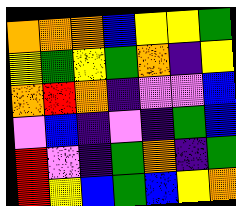[["orange", "orange", "orange", "blue", "yellow", "yellow", "green"], ["yellow", "green", "yellow", "green", "orange", "indigo", "yellow"], ["orange", "red", "orange", "indigo", "violet", "violet", "blue"], ["violet", "blue", "indigo", "violet", "indigo", "green", "blue"], ["red", "violet", "indigo", "green", "orange", "indigo", "green"], ["red", "yellow", "blue", "green", "blue", "yellow", "orange"]]